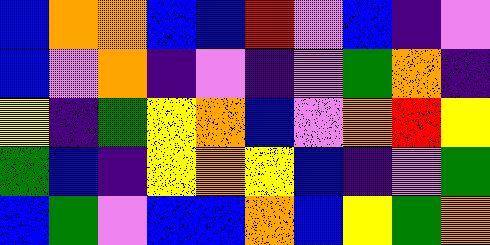[["blue", "orange", "orange", "blue", "blue", "red", "violet", "blue", "indigo", "violet"], ["blue", "violet", "orange", "indigo", "violet", "indigo", "violet", "green", "orange", "indigo"], ["yellow", "indigo", "green", "yellow", "orange", "blue", "violet", "orange", "red", "yellow"], ["green", "blue", "indigo", "yellow", "orange", "yellow", "blue", "indigo", "violet", "green"], ["blue", "green", "violet", "blue", "blue", "orange", "blue", "yellow", "green", "orange"]]